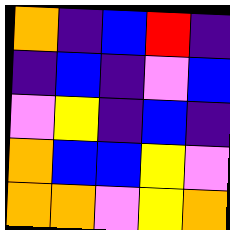[["orange", "indigo", "blue", "red", "indigo"], ["indigo", "blue", "indigo", "violet", "blue"], ["violet", "yellow", "indigo", "blue", "indigo"], ["orange", "blue", "blue", "yellow", "violet"], ["orange", "orange", "violet", "yellow", "orange"]]